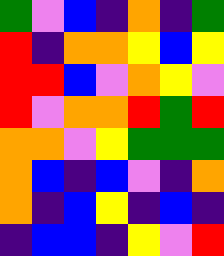[["green", "violet", "blue", "indigo", "orange", "indigo", "green"], ["red", "indigo", "orange", "orange", "yellow", "blue", "yellow"], ["red", "red", "blue", "violet", "orange", "yellow", "violet"], ["red", "violet", "orange", "orange", "red", "green", "red"], ["orange", "orange", "violet", "yellow", "green", "green", "green"], ["orange", "blue", "indigo", "blue", "violet", "indigo", "orange"], ["orange", "indigo", "blue", "yellow", "indigo", "blue", "indigo"], ["indigo", "blue", "blue", "indigo", "yellow", "violet", "red"]]